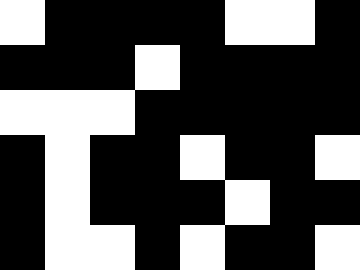[["white", "black", "black", "black", "black", "white", "white", "black"], ["black", "black", "black", "white", "black", "black", "black", "black"], ["white", "white", "white", "black", "black", "black", "black", "black"], ["black", "white", "black", "black", "white", "black", "black", "white"], ["black", "white", "black", "black", "black", "white", "black", "black"], ["black", "white", "white", "black", "white", "black", "black", "white"]]